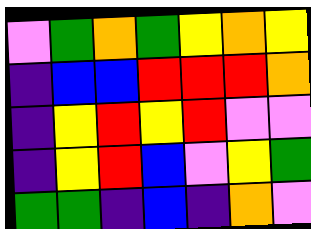[["violet", "green", "orange", "green", "yellow", "orange", "yellow"], ["indigo", "blue", "blue", "red", "red", "red", "orange"], ["indigo", "yellow", "red", "yellow", "red", "violet", "violet"], ["indigo", "yellow", "red", "blue", "violet", "yellow", "green"], ["green", "green", "indigo", "blue", "indigo", "orange", "violet"]]